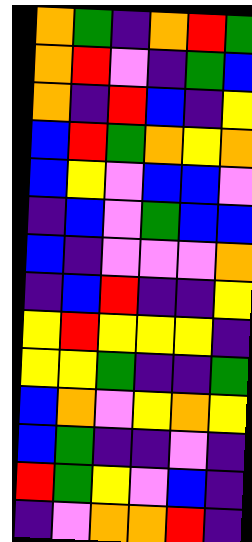[["orange", "green", "indigo", "orange", "red", "green"], ["orange", "red", "violet", "indigo", "green", "blue"], ["orange", "indigo", "red", "blue", "indigo", "yellow"], ["blue", "red", "green", "orange", "yellow", "orange"], ["blue", "yellow", "violet", "blue", "blue", "violet"], ["indigo", "blue", "violet", "green", "blue", "blue"], ["blue", "indigo", "violet", "violet", "violet", "orange"], ["indigo", "blue", "red", "indigo", "indigo", "yellow"], ["yellow", "red", "yellow", "yellow", "yellow", "indigo"], ["yellow", "yellow", "green", "indigo", "indigo", "green"], ["blue", "orange", "violet", "yellow", "orange", "yellow"], ["blue", "green", "indigo", "indigo", "violet", "indigo"], ["red", "green", "yellow", "violet", "blue", "indigo"], ["indigo", "violet", "orange", "orange", "red", "indigo"]]